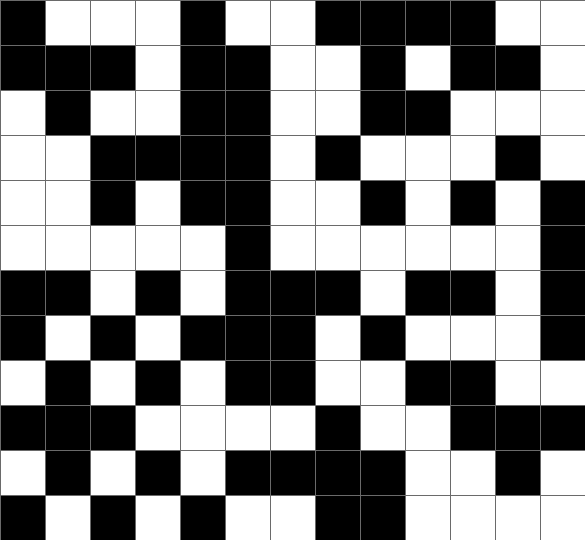[["black", "white", "white", "white", "black", "white", "white", "black", "black", "black", "black", "white", "white"], ["black", "black", "black", "white", "black", "black", "white", "white", "black", "white", "black", "black", "white"], ["white", "black", "white", "white", "black", "black", "white", "white", "black", "black", "white", "white", "white"], ["white", "white", "black", "black", "black", "black", "white", "black", "white", "white", "white", "black", "white"], ["white", "white", "black", "white", "black", "black", "white", "white", "black", "white", "black", "white", "black"], ["white", "white", "white", "white", "white", "black", "white", "white", "white", "white", "white", "white", "black"], ["black", "black", "white", "black", "white", "black", "black", "black", "white", "black", "black", "white", "black"], ["black", "white", "black", "white", "black", "black", "black", "white", "black", "white", "white", "white", "black"], ["white", "black", "white", "black", "white", "black", "black", "white", "white", "black", "black", "white", "white"], ["black", "black", "black", "white", "white", "white", "white", "black", "white", "white", "black", "black", "black"], ["white", "black", "white", "black", "white", "black", "black", "black", "black", "white", "white", "black", "white"], ["black", "white", "black", "white", "black", "white", "white", "black", "black", "white", "white", "white", "white"]]